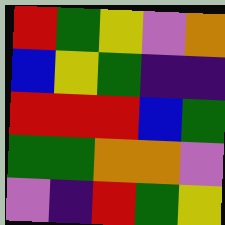[["red", "green", "yellow", "violet", "orange"], ["blue", "yellow", "green", "indigo", "indigo"], ["red", "red", "red", "blue", "green"], ["green", "green", "orange", "orange", "violet"], ["violet", "indigo", "red", "green", "yellow"]]